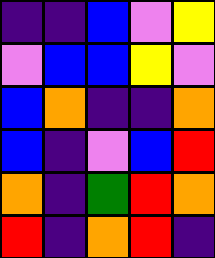[["indigo", "indigo", "blue", "violet", "yellow"], ["violet", "blue", "blue", "yellow", "violet"], ["blue", "orange", "indigo", "indigo", "orange"], ["blue", "indigo", "violet", "blue", "red"], ["orange", "indigo", "green", "red", "orange"], ["red", "indigo", "orange", "red", "indigo"]]